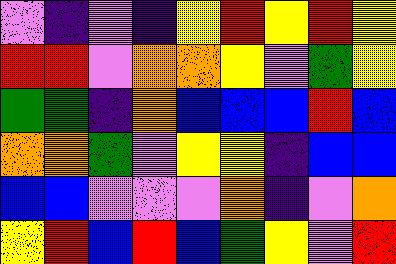[["violet", "indigo", "violet", "indigo", "yellow", "red", "yellow", "red", "yellow"], ["red", "red", "violet", "orange", "orange", "yellow", "violet", "green", "yellow"], ["green", "green", "indigo", "orange", "blue", "blue", "blue", "red", "blue"], ["orange", "orange", "green", "violet", "yellow", "yellow", "indigo", "blue", "blue"], ["blue", "blue", "violet", "violet", "violet", "orange", "indigo", "violet", "orange"], ["yellow", "red", "blue", "red", "blue", "green", "yellow", "violet", "red"]]